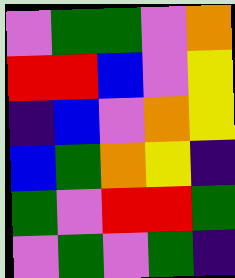[["violet", "green", "green", "violet", "orange"], ["red", "red", "blue", "violet", "yellow"], ["indigo", "blue", "violet", "orange", "yellow"], ["blue", "green", "orange", "yellow", "indigo"], ["green", "violet", "red", "red", "green"], ["violet", "green", "violet", "green", "indigo"]]